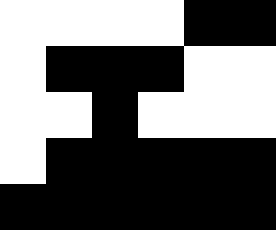[["white", "white", "white", "white", "black", "black"], ["white", "black", "black", "black", "white", "white"], ["white", "white", "black", "white", "white", "white"], ["white", "black", "black", "black", "black", "black"], ["black", "black", "black", "black", "black", "black"]]